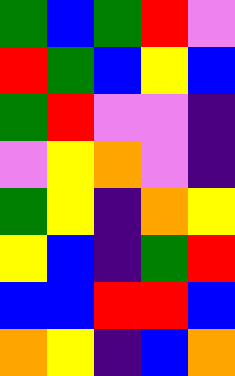[["green", "blue", "green", "red", "violet"], ["red", "green", "blue", "yellow", "blue"], ["green", "red", "violet", "violet", "indigo"], ["violet", "yellow", "orange", "violet", "indigo"], ["green", "yellow", "indigo", "orange", "yellow"], ["yellow", "blue", "indigo", "green", "red"], ["blue", "blue", "red", "red", "blue"], ["orange", "yellow", "indigo", "blue", "orange"]]